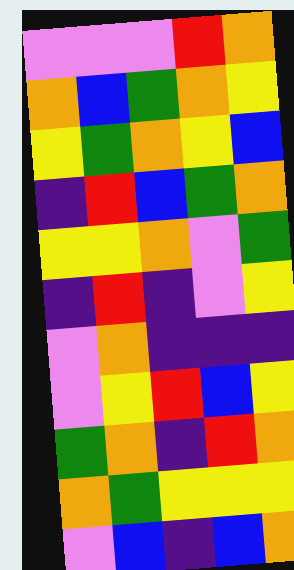[["violet", "violet", "violet", "red", "orange"], ["orange", "blue", "green", "orange", "yellow"], ["yellow", "green", "orange", "yellow", "blue"], ["indigo", "red", "blue", "green", "orange"], ["yellow", "yellow", "orange", "violet", "green"], ["indigo", "red", "indigo", "violet", "yellow"], ["violet", "orange", "indigo", "indigo", "indigo"], ["violet", "yellow", "red", "blue", "yellow"], ["green", "orange", "indigo", "red", "orange"], ["orange", "green", "yellow", "yellow", "yellow"], ["violet", "blue", "indigo", "blue", "orange"]]